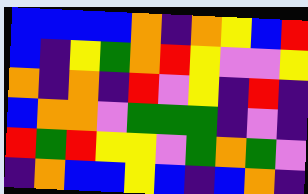[["blue", "blue", "blue", "blue", "orange", "indigo", "orange", "yellow", "blue", "red"], ["blue", "indigo", "yellow", "green", "orange", "red", "yellow", "violet", "violet", "yellow"], ["orange", "indigo", "orange", "indigo", "red", "violet", "yellow", "indigo", "red", "indigo"], ["blue", "orange", "orange", "violet", "green", "green", "green", "indigo", "violet", "indigo"], ["red", "green", "red", "yellow", "yellow", "violet", "green", "orange", "green", "violet"], ["indigo", "orange", "blue", "blue", "yellow", "blue", "indigo", "blue", "orange", "indigo"]]